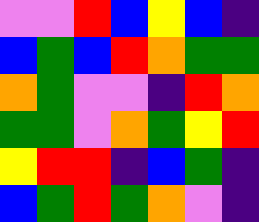[["violet", "violet", "red", "blue", "yellow", "blue", "indigo"], ["blue", "green", "blue", "red", "orange", "green", "green"], ["orange", "green", "violet", "violet", "indigo", "red", "orange"], ["green", "green", "violet", "orange", "green", "yellow", "red"], ["yellow", "red", "red", "indigo", "blue", "green", "indigo"], ["blue", "green", "red", "green", "orange", "violet", "indigo"]]